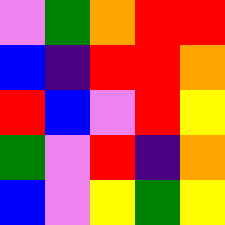[["violet", "green", "orange", "red", "red"], ["blue", "indigo", "red", "red", "orange"], ["red", "blue", "violet", "red", "yellow"], ["green", "violet", "red", "indigo", "orange"], ["blue", "violet", "yellow", "green", "yellow"]]